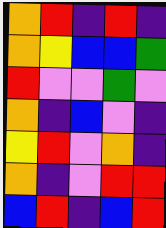[["orange", "red", "indigo", "red", "indigo"], ["orange", "yellow", "blue", "blue", "green"], ["red", "violet", "violet", "green", "violet"], ["orange", "indigo", "blue", "violet", "indigo"], ["yellow", "red", "violet", "orange", "indigo"], ["orange", "indigo", "violet", "red", "red"], ["blue", "red", "indigo", "blue", "red"]]